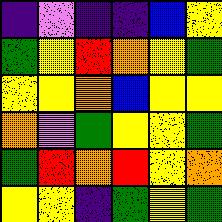[["indigo", "violet", "indigo", "indigo", "blue", "yellow"], ["green", "yellow", "red", "orange", "yellow", "green"], ["yellow", "yellow", "orange", "blue", "yellow", "yellow"], ["orange", "violet", "green", "yellow", "yellow", "green"], ["green", "red", "orange", "red", "yellow", "orange"], ["yellow", "yellow", "indigo", "green", "yellow", "green"]]